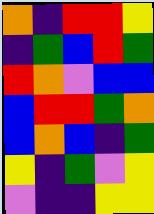[["orange", "indigo", "red", "red", "yellow"], ["indigo", "green", "blue", "red", "green"], ["red", "orange", "violet", "blue", "blue"], ["blue", "red", "red", "green", "orange"], ["blue", "orange", "blue", "indigo", "green"], ["yellow", "indigo", "green", "violet", "yellow"], ["violet", "indigo", "indigo", "yellow", "yellow"]]